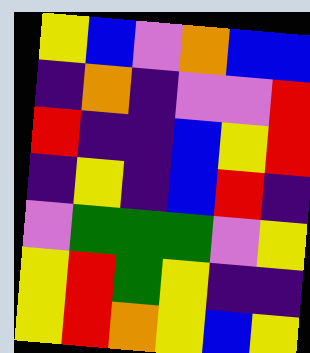[["yellow", "blue", "violet", "orange", "blue", "blue"], ["indigo", "orange", "indigo", "violet", "violet", "red"], ["red", "indigo", "indigo", "blue", "yellow", "red"], ["indigo", "yellow", "indigo", "blue", "red", "indigo"], ["violet", "green", "green", "green", "violet", "yellow"], ["yellow", "red", "green", "yellow", "indigo", "indigo"], ["yellow", "red", "orange", "yellow", "blue", "yellow"]]